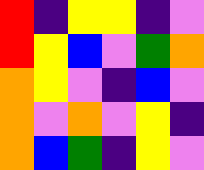[["red", "indigo", "yellow", "yellow", "indigo", "violet"], ["red", "yellow", "blue", "violet", "green", "orange"], ["orange", "yellow", "violet", "indigo", "blue", "violet"], ["orange", "violet", "orange", "violet", "yellow", "indigo"], ["orange", "blue", "green", "indigo", "yellow", "violet"]]